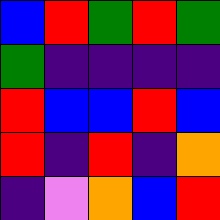[["blue", "red", "green", "red", "green"], ["green", "indigo", "indigo", "indigo", "indigo"], ["red", "blue", "blue", "red", "blue"], ["red", "indigo", "red", "indigo", "orange"], ["indigo", "violet", "orange", "blue", "red"]]